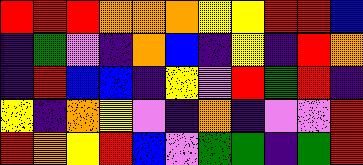[["red", "red", "red", "orange", "orange", "orange", "yellow", "yellow", "red", "red", "blue"], ["indigo", "green", "violet", "indigo", "orange", "blue", "indigo", "yellow", "indigo", "red", "orange"], ["indigo", "red", "blue", "blue", "indigo", "yellow", "violet", "red", "green", "red", "indigo"], ["yellow", "indigo", "orange", "yellow", "violet", "indigo", "orange", "indigo", "violet", "violet", "red"], ["red", "orange", "yellow", "red", "blue", "violet", "green", "green", "indigo", "green", "red"]]